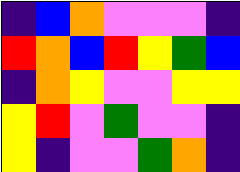[["indigo", "blue", "orange", "violet", "violet", "violet", "indigo"], ["red", "orange", "blue", "red", "yellow", "green", "blue"], ["indigo", "orange", "yellow", "violet", "violet", "yellow", "yellow"], ["yellow", "red", "violet", "green", "violet", "violet", "indigo"], ["yellow", "indigo", "violet", "violet", "green", "orange", "indigo"]]